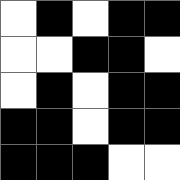[["white", "black", "white", "black", "black"], ["white", "white", "black", "black", "white"], ["white", "black", "white", "black", "black"], ["black", "black", "white", "black", "black"], ["black", "black", "black", "white", "white"]]